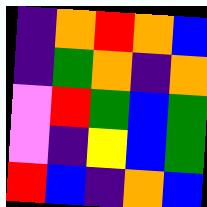[["indigo", "orange", "red", "orange", "blue"], ["indigo", "green", "orange", "indigo", "orange"], ["violet", "red", "green", "blue", "green"], ["violet", "indigo", "yellow", "blue", "green"], ["red", "blue", "indigo", "orange", "blue"]]